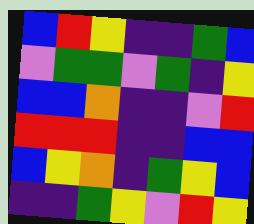[["blue", "red", "yellow", "indigo", "indigo", "green", "blue"], ["violet", "green", "green", "violet", "green", "indigo", "yellow"], ["blue", "blue", "orange", "indigo", "indigo", "violet", "red"], ["red", "red", "red", "indigo", "indigo", "blue", "blue"], ["blue", "yellow", "orange", "indigo", "green", "yellow", "blue"], ["indigo", "indigo", "green", "yellow", "violet", "red", "yellow"]]